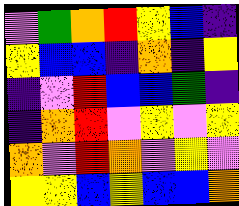[["violet", "green", "orange", "red", "yellow", "blue", "indigo"], ["yellow", "blue", "blue", "indigo", "orange", "indigo", "yellow"], ["indigo", "violet", "red", "blue", "blue", "green", "indigo"], ["indigo", "orange", "red", "violet", "yellow", "violet", "yellow"], ["orange", "violet", "red", "orange", "violet", "yellow", "violet"], ["yellow", "yellow", "blue", "yellow", "blue", "blue", "orange"]]